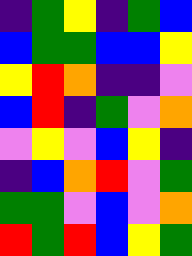[["indigo", "green", "yellow", "indigo", "green", "blue"], ["blue", "green", "green", "blue", "blue", "yellow"], ["yellow", "red", "orange", "indigo", "indigo", "violet"], ["blue", "red", "indigo", "green", "violet", "orange"], ["violet", "yellow", "violet", "blue", "yellow", "indigo"], ["indigo", "blue", "orange", "red", "violet", "green"], ["green", "green", "violet", "blue", "violet", "orange"], ["red", "green", "red", "blue", "yellow", "green"]]